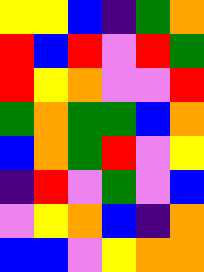[["yellow", "yellow", "blue", "indigo", "green", "orange"], ["red", "blue", "red", "violet", "red", "green"], ["red", "yellow", "orange", "violet", "violet", "red"], ["green", "orange", "green", "green", "blue", "orange"], ["blue", "orange", "green", "red", "violet", "yellow"], ["indigo", "red", "violet", "green", "violet", "blue"], ["violet", "yellow", "orange", "blue", "indigo", "orange"], ["blue", "blue", "violet", "yellow", "orange", "orange"]]